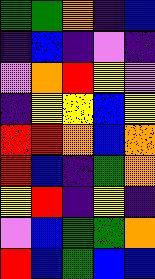[["green", "green", "orange", "indigo", "blue"], ["indigo", "blue", "indigo", "violet", "indigo"], ["violet", "orange", "red", "yellow", "violet"], ["indigo", "yellow", "yellow", "blue", "yellow"], ["red", "red", "orange", "blue", "orange"], ["red", "blue", "indigo", "green", "orange"], ["yellow", "red", "indigo", "yellow", "indigo"], ["violet", "blue", "green", "green", "orange"], ["red", "blue", "green", "blue", "blue"]]